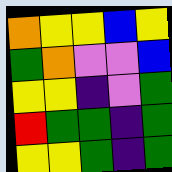[["orange", "yellow", "yellow", "blue", "yellow"], ["green", "orange", "violet", "violet", "blue"], ["yellow", "yellow", "indigo", "violet", "green"], ["red", "green", "green", "indigo", "green"], ["yellow", "yellow", "green", "indigo", "green"]]